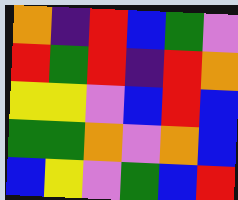[["orange", "indigo", "red", "blue", "green", "violet"], ["red", "green", "red", "indigo", "red", "orange"], ["yellow", "yellow", "violet", "blue", "red", "blue"], ["green", "green", "orange", "violet", "orange", "blue"], ["blue", "yellow", "violet", "green", "blue", "red"]]